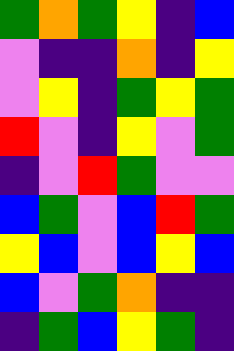[["green", "orange", "green", "yellow", "indigo", "blue"], ["violet", "indigo", "indigo", "orange", "indigo", "yellow"], ["violet", "yellow", "indigo", "green", "yellow", "green"], ["red", "violet", "indigo", "yellow", "violet", "green"], ["indigo", "violet", "red", "green", "violet", "violet"], ["blue", "green", "violet", "blue", "red", "green"], ["yellow", "blue", "violet", "blue", "yellow", "blue"], ["blue", "violet", "green", "orange", "indigo", "indigo"], ["indigo", "green", "blue", "yellow", "green", "indigo"]]